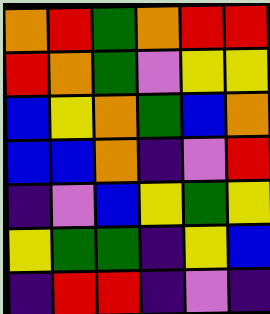[["orange", "red", "green", "orange", "red", "red"], ["red", "orange", "green", "violet", "yellow", "yellow"], ["blue", "yellow", "orange", "green", "blue", "orange"], ["blue", "blue", "orange", "indigo", "violet", "red"], ["indigo", "violet", "blue", "yellow", "green", "yellow"], ["yellow", "green", "green", "indigo", "yellow", "blue"], ["indigo", "red", "red", "indigo", "violet", "indigo"]]